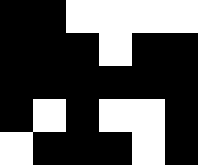[["black", "black", "white", "white", "white", "white"], ["black", "black", "black", "white", "black", "black"], ["black", "black", "black", "black", "black", "black"], ["black", "white", "black", "white", "white", "black"], ["white", "black", "black", "black", "white", "black"]]